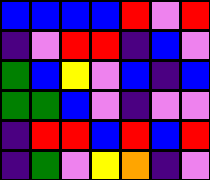[["blue", "blue", "blue", "blue", "red", "violet", "red"], ["indigo", "violet", "red", "red", "indigo", "blue", "violet"], ["green", "blue", "yellow", "violet", "blue", "indigo", "blue"], ["green", "green", "blue", "violet", "indigo", "violet", "violet"], ["indigo", "red", "red", "blue", "red", "blue", "red"], ["indigo", "green", "violet", "yellow", "orange", "indigo", "violet"]]